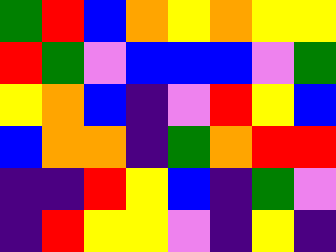[["green", "red", "blue", "orange", "yellow", "orange", "yellow", "yellow"], ["red", "green", "violet", "blue", "blue", "blue", "violet", "green"], ["yellow", "orange", "blue", "indigo", "violet", "red", "yellow", "blue"], ["blue", "orange", "orange", "indigo", "green", "orange", "red", "red"], ["indigo", "indigo", "red", "yellow", "blue", "indigo", "green", "violet"], ["indigo", "red", "yellow", "yellow", "violet", "indigo", "yellow", "indigo"]]